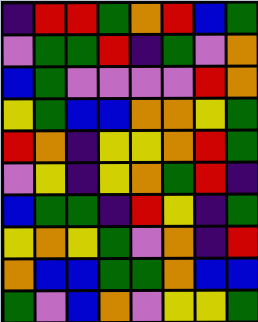[["indigo", "red", "red", "green", "orange", "red", "blue", "green"], ["violet", "green", "green", "red", "indigo", "green", "violet", "orange"], ["blue", "green", "violet", "violet", "violet", "violet", "red", "orange"], ["yellow", "green", "blue", "blue", "orange", "orange", "yellow", "green"], ["red", "orange", "indigo", "yellow", "yellow", "orange", "red", "green"], ["violet", "yellow", "indigo", "yellow", "orange", "green", "red", "indigo"], ["blue", "green", "green", "indigo", "red", "yellow", "indigo", "green"], ["yellow", "orange", "yellow", "green", "violet", "orange", "indigo", "red"], ["orange", "blue", "blue", "green", "green", "orange", "blue", "blue"], ["green", "violet", "blue", "orange", "violet", "yellow", "yellow", "green"]]